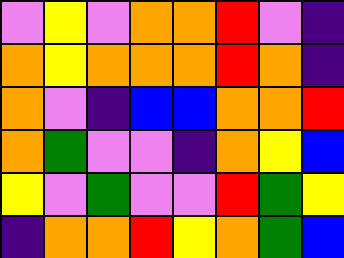[["violet", "yellow", "violet", "orange", "orange", "red", "violet", "indigo"], ["orange", "yellow", "orange", "orange", "orange", "red", "orange", "indigo"], ["orange", "violet", "indigo", "blue", "blue", "orange", "orange", "red"], ["orange", "green", "violet", "violet", "indigo", "orange", "yellow", "blue"], ["yellow", "violet", "green", "violet", "violet", "red", "green", "yellow"], ["indigo", "orange", "orange", "red", "yellow", "orange", "green", "blue"]]